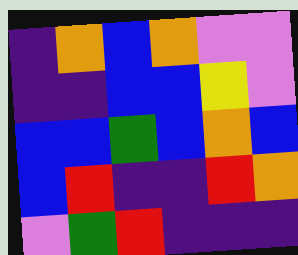[["indigo", "orange", "blue", "orange", "violet", "violet"], ["indigo", "indigo", "blue", "blue", "yellow", "violet"], ["blue", "blue", "green", "blue", "orange", "blue"], ["blue", "red", "indigo", "indigo", "red", "orange"], ["violet", "green", "red", "indigo", "indigo", "indigo"]]